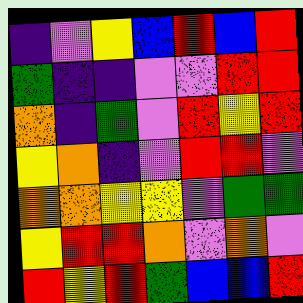[["indigo", "violet", "yellow", "blue", "red", "blue", "red"], ["green", "indigo", "indigo", "violet", "violet", "red", "red"], ["orange", "indigo", "green", "violet", "red", "yellow", "red"], ["yellow", "orange", "indigo", "violet", "red", "red", "violet"], ["orange", "orange", "yellow", "yellow", "violet", "green", "green"], ["yellow", "red", "red", "orange", "violet", "orange", "violet"], ["red", "yellow", "red", "green", "blue", "blue", "red"]]